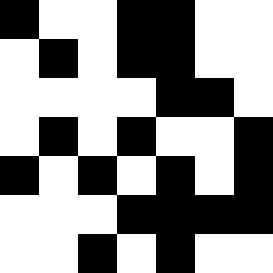[["black", "white", "white", "black", "black", "white", "white"], ["white", "black", "white", "black", "black", "white", "white"], ["white", "white", "white", "white", "black", "black", "white"], ["white", "black", "white", "black", "white", "white", "black"], ["black", "white", "black", "white", "black", "white", "black"], ["white", "white", "white", "black", "black", "black", "black"], ["white", "white", "black", "white", "black", "white", "white"]]